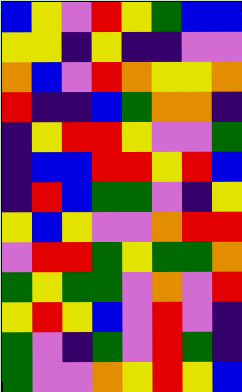[["blue", "yellow", "violet", "red", "yellow", "green", "blue", "blue"], ["yellow", "yellow", "indigo", "yellow", "indigo", "indigo", "violet", "violet"], ["orange", "blue", "violet", "red", "orange", "yellow", "yellow", "orange"], ["red", "indigo", "indigo", "blue", "green", "orange", "orange", "indigo"], ["indigo", "yellow", "red", "red", "yellow", "violet", "violet", "green"], ["indigo", "blue", "blue", "red", "red", "yellow", "red", "blue"], ["indigo", "red", "blue", "green", "green", "violet", "indigo", "yellow"], ["yellow", "blue", "yellow", "violet", "violet", "orange", "red", "red"], ["violet", "red", "red", "green", "yellow", "green", "green", "orange"], ["green", "yellow", "green", "green", "violet", "orange", "violet", "red"], ["yellow", "red", "yellow", "blue", "violet", "red", "violet", "indigo"], ["green", "violet", "indigo", "green", "violet", "red", "green", "indigo"], ["green", "violet", "violet", "orange", "yellow", "red", "yellow", "blue"]]